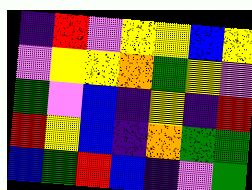[["indigo", "red", "violet", "yellow", "yellow", "blue", "yellow"], ["violet", "yellow", "yellow", "orange", "green", "yellow", "violet"], ["green", "violet", "blue", "indigo", "yellow", "indigo", "red"], ["red", "yellow", "blue", "indigo", "orange", "green", "green"], ["blue", "green", "red", "blue", "indigo", "violet", "green"]]